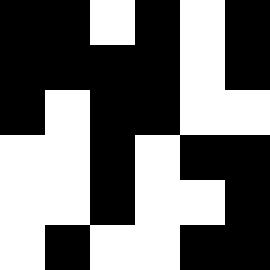[["black", "black", "white", "black", "white", "black"], ["black", "black", "black", "black", "white", "black"], ["black", "white", "black", "black", "white", "white"], ["white", "white", "black", "white", "black", "black"], ["white", "white", "black", "white", "white", "black"], ["white", "black", "white", "white", "black", "black"]]